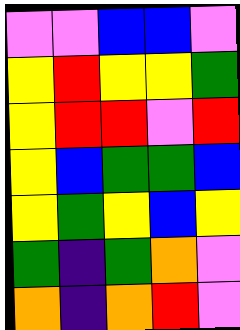[["violet", "violet", "blue", "blue", "violet"], ["yellow", "red", "yellow", "yellow", "green"], ["yellow", "red", "red", "violet", "red"], ["yellow", "blue", "green", "green", "blue"], ["yellow", "green", "yellow", "blue", "yellow"], ["green", "indigo", "green", "orange", "violet"], ["orange", "indigo", "orange", "red", "violet"]]